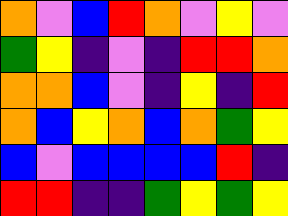[["orange", "violet", "blue", "red", "orange", "violet", "yellow", "violet"], ["green", "yellow", "indigo", "violet", "indigo", "red", "red", "orange"], ["orange", "orange", "blue", "violet", "indigo", "yellow", "indigo", "red"], ["orange", "blue", "yellow", "orange", "blue", "orange", "green", "yellow"], ["blue", "violet", "blue", "blue", "blue", "blue", "red", "indigo"], ["red", "red", "indigo", "indigo", "green", "yellow", "green", "yellow"]]